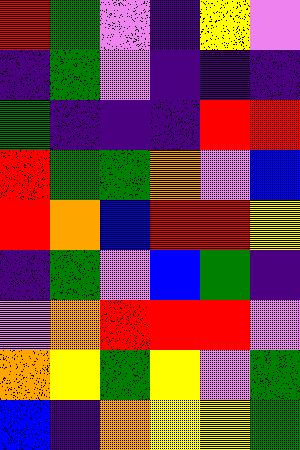[["red", "green", "violet", "indigo", "yellow", "violet"], ["indigo", "green", "violet", "indigo", "indigo", "indigo"], ["green", "indigo", "indigo", "indigo", "red", "red"], ["red", "green", "green", "orange", "violet", "blue"], ["red", "orange", "blue", "red", "red", "yellow"], ["indigo", "green", "violet", "blue", "green", "indigo"], ["violet", "orange", "red", "red", "red", "violet"], ["orange", "yellow", "green", "yellow", "violet", "green"], ["blue", "indigo", "orange", "yellow", "yellow", "green"]]